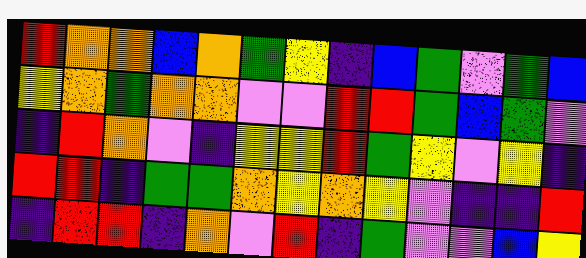[["red", "orange", "orange", "blue", "orange", "green", "yellow", "indigo", "blue", "green", "violet", "green", "blue"], ["yellow", "orange", "green", "orange", "orange", "violet", "violet", "red", "red", "green", "blue", "green", "violet"], ["indigo", "red", "orange", "violet", "indigo", "yellow", "yellow", "red", "green", "yellow", "violet", "yellow", "indigo"], ["red", "red", "indigo", "green", "green", "orange", "yellow", "orange", "yellow", "violet", "indigo", "indigo", "red"], ["indigo", "red", "red", "indigo", "orange", "violet", "red", "indigo", "green", "violet", "violet", "blue", "yellow"]]